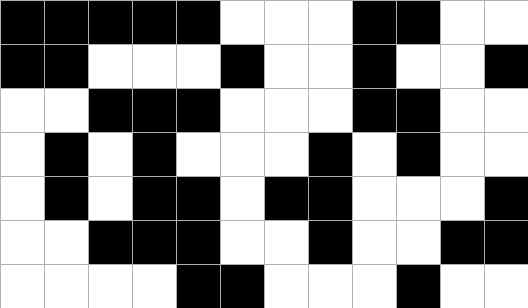[["black", "black", "black", "black", "black", "white", "white", "white", "black", "black", "white", "white"], ["black", "black", "white", "white", "white", "black", "white", "white", "black", "white", "white", "black"], ["white", "white", "black", "black", "black", "white", "white", "white", "black", "black", "white", "white"], ["white", "black", "white", "black", "white", "white", "white", "black", "white", "black", "white", "white"], ["white", "black", "white", "black", "black", "white", "black", "black", "white", "white", "white", "black"], ["white", "white", "black", "black", "black", "white", "white", "black", "white", "white", "black", "black"], ["white", "white", "white", "white", "black", "black", "white", "white", "white", "black", "white", "white"]]